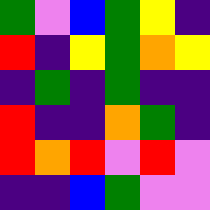[["green", "violet", "blue", "green", "yellow", "indigo"], ["red", "indigo", "yellow", "green", "orange", "yellow"], ["indigo", "green", "indigo", "green", "indigo", "indigo"], ["red", "indigo", "indigo", "orange", "green", "indigo"], ["red", "orange", "red", "violet", "red", "violet"], ["indigo", "indigo", "blue", "green", "violet", "violet"]]